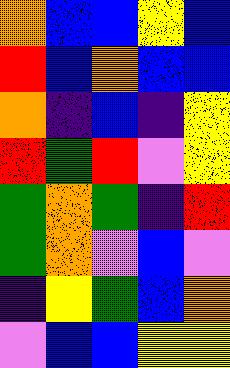[["orange", "blue", "blue", "yellow", "blue"], ["red", "blue", "orange", "blue", "blue"], ["orange", "indigo", "blue", "indigo", "yellow"], ["red", "green", "red", "violet", "yellow"], ["green", "orange", "green", "indigo", "red"], ["green", "orange", "violet", "blue", "violet"], ["indigo", "yellow", "green", "blue", "orange"], ["violet", "blue", "blue", "yellow", "yellow"]]